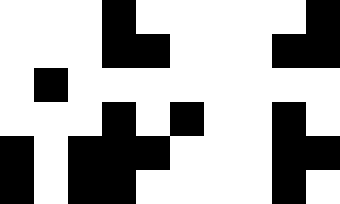[["white", "white", "white", "black", "white", "white", "white", "white", "white", "black"], ["white", "white", "white", "black", "black", "white", "white", "white", "black", "black"], ["white", "black", "white", "white", "white", "white", "white", "white", "white", "white"], ["white", "white", "white", "black", "white", "black", "white", "white", "black", "white"], ["black", "white", "black", "black", "black", "white", "white", "white", "black", "black"], ["black", "white", "black", "black", "white", "white", "white", "white", "black", "white"]]